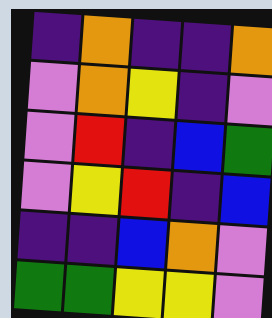[["indigo", "orange", "indigo", "indigo", "orange"], ["violet", "orange", "yellow", "indigo", "violet"], ["violet", "red", "indigo", "blue", "green"], ["violet", "yellow", "red", "indigo", "blue"], ["indigo", "indigo", "blue", "orange", "violet"], ["green", "green", "yellow", "yellow", "violet"]]